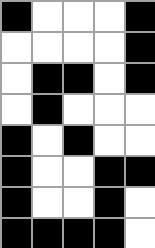[["black", "white", "white", "white", "black"], ["white", "white", "white", "white", "black"], ["white", "black", "black", "white", "black"], ["white", "black", "white", "white", "white"], ["black", "white", "black", "white", "white"], ["black", "white", "white", "black", "black"], ["black", "white", "white", "black", "white"], ["black", "black", "black", "black", "white"]]